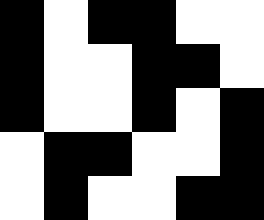[["black", "white", "black", "black", "white", "white"], ["black", "white", "white", "black", "black", "white"], ["black", "white", "white", "black", "white", "black"], ["white", "black", "black", "white", "white", "black"], ["white", "black", "white", "white", "black", "black"]]